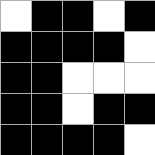[["white", "black", "black", "white", "black"], ["black", "black", "black", "black", "white"], ["black", "black", "white", "white", "white"], ["black", "black", "white", "black", "black"], ["black", "black", "black", "black", "white"]]